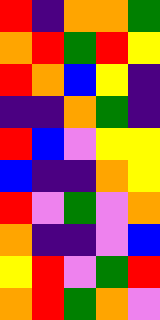[["red", "indigo", "orange", "orange", "green"], ["orange", "red", "green", "red", "yellow"], ["red", "orange", "blue", "yellow", "indigo"], ["indigo", "indigo", "orange", "green", "indigo"], ["red", "blue", "violet", "yellow", "yellow"], ["blue", "indigo", "indigo", "orange", "yellow"], ["red", "violet", "green", "violet", "orange"], ["orange", "indigo", "indigo", "violet", "blue"], ["yellow", "red", "violet", "green", "red"], ["orange", "red", "green", "orange", "violet"]]